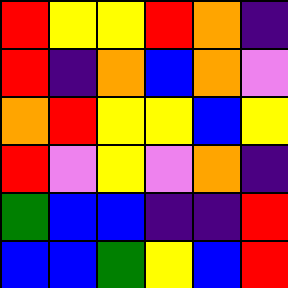[["red", "yellow", "yellow", "red", "orange", "indigo"], ["red", "indigo", "orange", "blue", "orange", "violet"], ["orange", "red", "yellow", "yellow", "blue", "yellow"], ["red", "violet", "yellow", "violet", "orange", "indigo"], ["green", "blue", "blue", "indigo", "indigo", "red"], ["blue", "blue", "green", "yellow", "blue", "red"]]